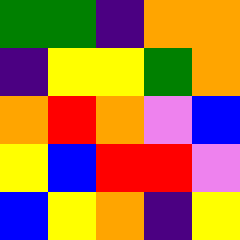[["green", "green", "indigo", "orange", "orange"], ["indigo", "yellow", "yellow", "green", "orange"], ["orange", "red", "orange", "violet", "blue"], ["yellow", "blue", "red", "red", "violet"], ["blue", "yellow", "orange", "indigo", "yellow"]]